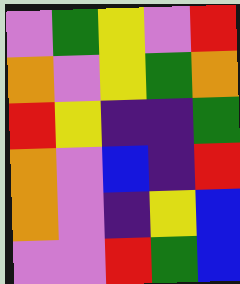[["violet", "green", "yellow", "violet", "red"], ["orange", "violet", "yellow", "green", "orange"], ["red", "yellow", "indigo", "indigo", "green"], ["orange", "violet", "blue", "indigo", "red"], ["orange", "violet", "indigo", "yellow", "blue"], ["violet", "violet", "red", "green", "blue"]]